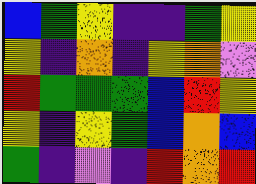[["blue", "green", "yellow", "indigo", "indigo", "green", "yellow"], ["yellow", "indigo", "orange", "indigo", "yellow", "orange", "violet"], ["red", "green", "green", "green", "blue", "red", "yellow"], ["yellow", "indigo", "yellow", "green", "blue", "orange", "blue"], ["green", "indigo", "violet", "indigo", "red", "orange", "red"]]